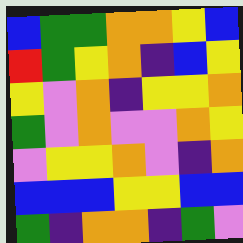[["blue", "green", "green", "orange", "orange", "yellow", "blue"], ["red", "green", "yellow", "orange", "indigo", "blue", "yellow"], ["yellow", "violet", "orange", "indigo", "yellow", "yellow", "orange"], ["green", "violet", "orange", "violet", "violet", "orange", "yellow"], ["violet", "yellow", "yellow", "orange", "violet", "indigo", "orange"], ["blue", "blue", "blue", "yellow", "yellow", "blue", "blue"], ["green", "indigo", "orange", "orange", "indigo", "green", "violet"]]